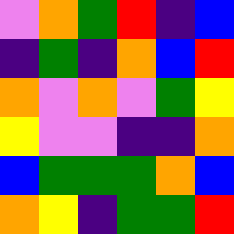[["violet", "orange", "green", "red", "indigo", "blue"], ["indigo", "green", "indigo", "orange", "blue", "red"], ["orange", "violet", "orange", "violet", "green", "yellow"], ["yellow", "violet", "violet", "indigo", "indigo", "orange"], ["blue", "green", "green", "green", "orange", "blue"], ["orange", "yellow", "indigo", "green", "green", "red"]]